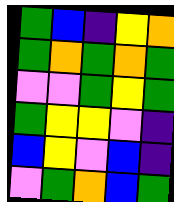[["green", "blue", "indigo", "yellow", "orange"], ["green", "orange", "green", "orange", "green"], ["violet", "violet", "green", "yellow", "green"], ["green", "yellow", "yellow", "violet", "indigo"], ["blue", "yellow", "violet", "blue", "indigo"], ["violet", "green", "orange", "blue", "green"]]